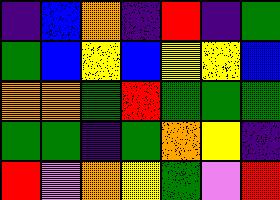[["indigo", "blue", "orange", "indigo", "red", "indigo", "green"], ["green", "blue", "yellow", "blue", "yellow", "yellow", "blue"], ["orange", "orange", "green", "red", "green", "green", "green"], ["green", "green", "indigo", "green", "orange", "yellow", "indigo"], ["red", "violet", "orange", "yellow", "green", "violet", "red"]]